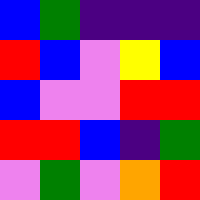[["blue", "green", "indigo", "indigo", "indigo"], ["red", "blue", "violet", "yellow", "blue"], ["blue", "violet", "violet", "red", "red"], ["red", "red", "blue", "indigo", "green"], ["violet", "green", "violet", "orange", "red"]]